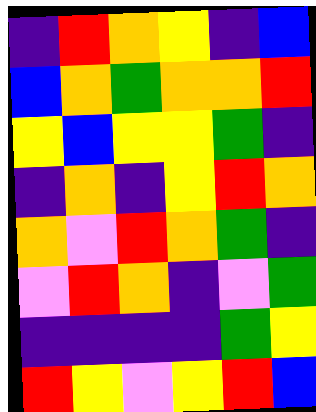[["indigo", "red", "orange", "yellow", "indigo", "blue"], ["blue", "orange", "green", "orange", "orange", "red"], ["yellow", "blue", "yellow", "yellow", "green", "indigo"], ["indigo", "orange", "indigo", "yellow", "red", "orange"], ["orange", "violet", "red", "orange", "green", "indigo"], ["violet", "red", "orange", "indigo", "violet", "green"], ["indigo", "indigo", "indigo", "indigo", "green", "yellow"], ["red", "yellow", "violet", "yellow", "red", "blue"]]